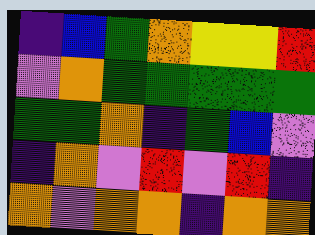[["indigo", "blue", "green", "orange", "yellow", "yellow", "red"], ["violet", "orange", "green", "green", "green", "green", "green"], ["green", "green", "orange", "indigo", "green", "blue", "violet"], ["indigo", "orange", "violet", "red", "violet", "red", "indigo"], ["orange", "violet", "orange", "orange", "indigo", "orange", "orange"]]